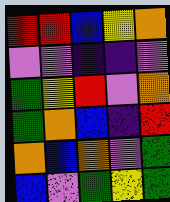[["red", "red", "blue", "yellow", "orange"], ["violet", "violet", "indigo", "indigo", "violet"], ["green", "yellow", "red", "violet", "orange"], ["green", "orange", "blue", "indigo", "red"], ["orange", "blue", "orange", "violet", "green"], ["blue", "violet", "green", "yellow", "green"]]